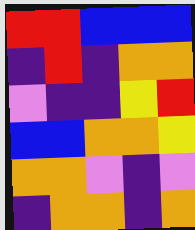[["red", "red", "blue", "blue", "blue"], ["indigo", "red", "indigo", "orange", "orange"], ["violet", "indigo", "indigo", "yellow", "red"], ["blue", "blue", "orange", "orange", "yellow"], ["orange", "orange", "violet", "indigo", "violet"], ["indigo", "orange", "orange", "indigo", "orange"]]